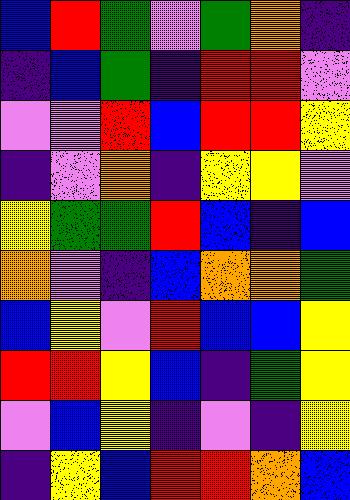[["blue", "red", "green", "violet", "green", "orange", "indigo"], ["indigo", "blue", "green", "indigo", "red", "red", "violet"], ["violet", "violet", "red", "blue", "red", "red", "yellow"], ["indigo", "violet", "orange", "indigo", "yellow", "yellow", "violet"], ["yellow", "green", "green", "red", "blue", "indigo", "blue"], ["orange", "violet", "indigo", "blue", "orange", "orange", "green"], ["blue", "yellow", "violet", "red", "blue", "blue", "yellow"], ["red", "red", "yellow", "blue", "indigo", "green", "yellow"], ["violet", "blue", "yellow", "indigo", "violet", "indigo", "yellow"], ["indigo", "yellow", "blue", "red", "red", "orange", "blue"]]